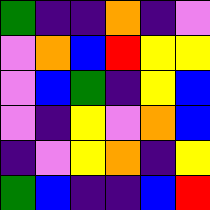[["green", "indigo", "indigo", "orange", "indigo", "violet"], ["violet", "orange", "blue", "red", "yellow", "yellow"], ["violet", "blue", "green", "indigo", "yellow", "blue"], ["violet", "indigo", "yellow", "violet", "orange", "blue"], ["indigo", "violet", "yellow", "orange", "indigo", "yellow"], ["green", "blue", "indigo", "indigo", "blue", "red"]]